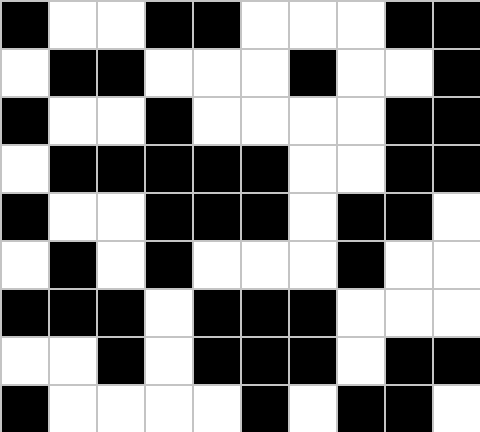[["black", "white", "white", "black", "black", "white", "white", "white", "black", "black"], ["white", "black", "black", "white", "white", "white", "black", "white", "white", "black"], ["black", "white", "white", "black", "white", "white", "white", "white", "black", "black"], ["white", "black", "black", "black", "black", "black", "white", "white", "black", "black"], ["black", "white", "white", "black", "black", "black", "white", "black", "black", "white"], ["white", "black", "white", "black", "white", "white", "white", "black", "white", "white"], ["black", "black", "black", "white", "black", "black", "black", "white", "white", "white"], ["white", "white", "black", "white", "black", "black", "black", "white", "black", "black"], ["black", "white", "white", "white", "white", "black", "white", "black", "black", "white"]]